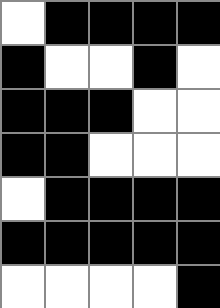[["white", "black", "black", "black", "black"], ["black", "white", "white", "black", "white"], ["black", "black", "black", "white", "white"], ["black", "black", "white", "white", "white"], ["white", "black", "black", "black", "black"], ["black", "black", "black", "black", "black"], ["white", "white", "white", "white", "black"]]